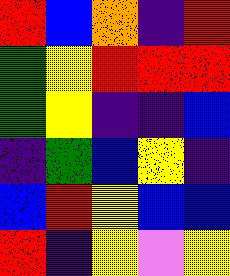[["red", "blue", "orange", "indigo", "red"], ["green", "yellow", "red", "red", "red"], ["green", "yellow", "indigo", "indigo", "blue"], ["indigo", "green", "blue", "yellow", "indigo"], ["blue", "red", "yellow", "blue", "blue"], ["red", "indigo", "yellow", "violet", "yellow"]]